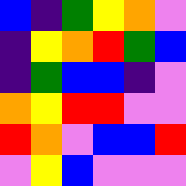[["blue", "indigo", "green", "yellow", "orange", "violet"], ["indigo", "yellow", "orange", "red", "green", "blue"], ["indigo", "green", "blue", "blue", "indigo", "violet"], ["orange", "yellow", "red", "red", "violet", "violet"], ["red", "orange", "violet", "blue", "blue", "red"], ["violet", "yellow", "blue", "violet", "violet", "violet"]]